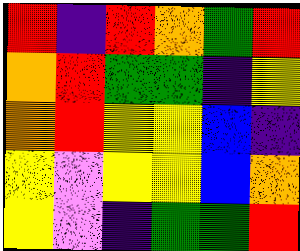[["red", "indigo", "red", "orange", "green", "red"], ["orange", "red", "green", "green", "indigo", "yellow"], ["orange", "red", "yellow", "yellow", "blue", "indigo"], ["yellow", "violet", "yellow", "yellow", "blue", "orange"], ["yellow", "violet", "indigo", "green", "green", "red"]]